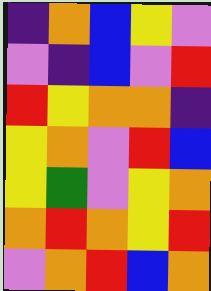[["indigo", "orange", "blue", "yellow", "violet"], ["violet", "indigo", "blue", "violet", "red"], ["red", "yellow", "orange", "orange", "indigo"], ["yellow", "orange", "violet", "red", "blue"], ["yellow", "green", "violet", "yellow", "orange"], ["orange", "red", "orange", "yellow", "red"], ["violet", "orange", "red", "blue", "orange"]]